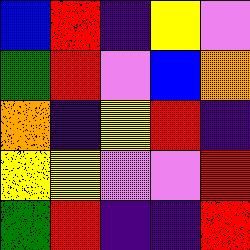[["blue", "red", "indigo", "yellow", "violet"], ["green", "red", "violet", "blue", "orange"], ["orange", "indigo", "yellow", "red", "indigo"], ["yellow", "yellow", "violet", "violet", "red"], ["green", "red", "indigo", "indigo", "red"]]